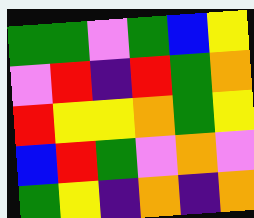[["green", "green", "violet", "green", "blue", "yellow"], ["violet", "red", "indigo", "red", "green", "orange"], ["red", "yellow", "yellow", "orange", "green", "yellow"], ["blue", "red", "green", "violet", "orange", "violet"], ["green", "yellow", "indigo", "orange", "indigo", "orange"]]